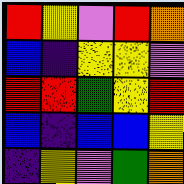[["red", "yellow", "violet", "red", "orange"], ["blue", "indigo", "yellow", "yellow", "violet"], ["red", "red", "green", "yellow", "red"], ["blue", "indigo", "blue", "blue", "yellow"], ["indigo", "yellow", "violet", "green", "orange"]]